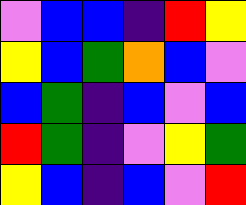[["violet", "blue", "blue", "indigo", "red", "yellow"], ["yellow", "blue", "green", "orange", "blue", "violet"], ["blue", "green", "indigo", "blue", "violet", "blue"], ["red", "green", "indigo", "violet", "yellow", "green"], ["yellow", "blue", "indigo", "blue", "violet", "red"]]